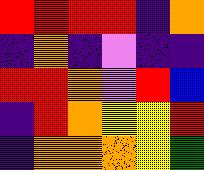[["red", "red", "red", "red", "indigo", "orange"], ["indigo", "orange", "indigo", "violet", "indigo", "indigo"], ["red", "red", "orange", "violet", "red", "blue"], ["indigo", "red", "orange", "yellow", "yellow", "red"], ["indigo", "orange", "orange", "orange", "yellow", "green"]]